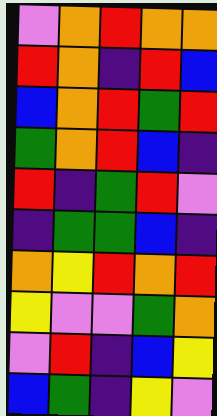[["violet", "orange", "red", "orange", "orange"], ["red", "orange", "indigo", "red", "blue"], ["blue", "orange", "red", "green", "red"], ["green", "orange", "red", "blue", "indigo"], ["red", "indigo", "green", "red", "violet"], ["indigo", "green", "green", "blue", "indigo"], ["orange", "yellow", "red", "orange", "red"], ["yellow", "violet", "violet", "green", "orange"], ["violet", "red", "indigo", "blue", "yellow"], ["blue", "green", "indigo", "yellow", "violet"]]